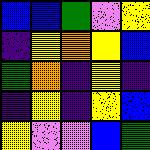[["blue", "blue", "green", "violet", "yellow"], ["indigo", "yellow", "orange", "yellow", "blue"], ["green", "orange", "indigo", "yellow", "indigo"], ["indigo", "yellow", "indigo", "yellow", "blue"], ["yellow", "violet", "violet", "blue", "green"]]